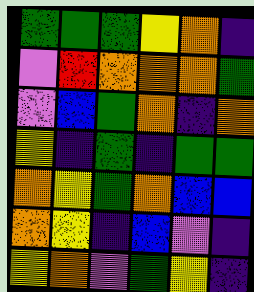[["green", "green", "green", "yellow", "orange", "indigo"], ["violet", "red", "orange", "orange", "orange", "green"], ["violet", "blue", "green", "orange", "indigo", "orange"], ["yellow", "indigo", "green", "indigo", "green", "green"], ["orange", "yellow", "green", "orange", "blue", "blue"], ["orange", "yellow", "indigo", "blue", "violet", "indigo"], ["yellow", "orange", "violet", "green", "yellow", "indigo"]]